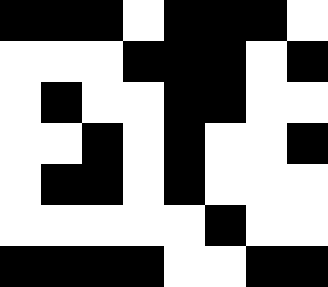[["black", "black", "black", "white", "black", "black", "black", "white"], ["white", "white", "white", "black", "black", "black", "white", "black"], ["white", "black", "white", "white", "black", "black", "white", "white"], ["white", "white", "black", "white", "black", "white", "white", "black"], ["white", "black", "black", "white", "black", "white", "white", "white"], ["white", "white", "white", "white", "white", "black", "white", "white"], ["black", "black", "black", "black", "white", "white", "black", "black"]]